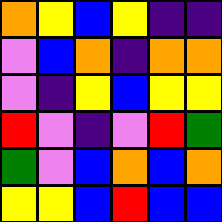[["orange", "yellow", "blue", "yellow", "indigo", "indigo"], ["violet", "blue", "orange", "indigo", "orange", "orange"], ["violet", "indigo", "yellow", "blue", "yellow", "yellow"], ["red", "violet", "indigo", "violet", "red", "green"], ["green", "violet", "blue", "orange", "blue", "orange"], ["yellow", "yellow", "blue", "red", "blue", "blue"]]